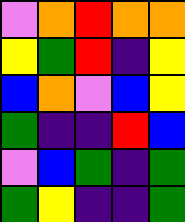[["violet", "orange", "red", "orange", "orange"], ["yellow", "green", "red", "indigo", "yellow"], ["blue", "orange", "violet", "blue", "yellow"], ["green", "indigo", "indigo", "red", "blue"], ["violet", "blue", "green", "indigo", "green"], ["green", "yellow", "indigo", "indigo", "green"]]